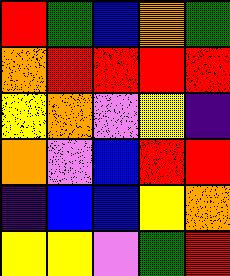[["red", "green", "blue", "orange", "green"], ["orange", "red", "red", "red", "red"], ["yellow", "orange", "violet", "yellow", "indigo"], ["orange", "violet", "blue", "red", "red"], ["indigo", "blue", "blue", "yellow", "orange"], ["yellow", "yellow", "violet", "green", "red"]]